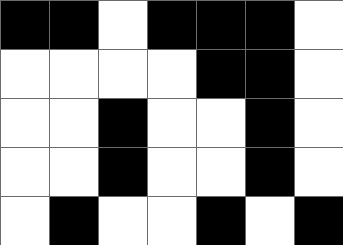[["black", "black", "white", "black", "black", "black", "white"], ["white", "white", "white", "white", "black", "black", "white"], ["white", "white", "black", "white", "white", "black", "white"], ["white", "white", "black", "white", "white", "black", "white"], ["white", "black", "white", "white", "black", "white", "black"]]